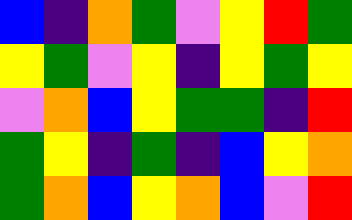[["blue", "indigo", "orange", "green", "violet", "yellow", "red", "green"], ["yellow", "green", "violet", "yellow", "indigo", "yellow", "green", "yellow"], ["violet", "orange", "blue", "yellow", "green", "green", "indigo", "red"], ["green", "yellow", "indigo", "green", "indigo", "blue", "yellow", "orange"], ["green", "orange", "blue", "yellow", "orange", "blue", "violet", "red"]]